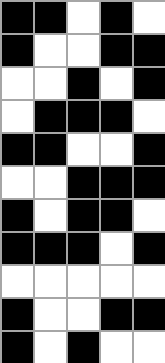[["black", "black", "white", "black", "white"], ["black", "white", "white", "black", "black"], ["white", "white", "black", "white", "black"], ["white", "black", "black", "black", "white"], ["black", "black", "white", "white", "black"], ["white", "white", "black", "black", "black"], ["black", "white", "black", "black", "white"], ["black", "black", "black", "white", "black"], ["white", "white", "white", "white", "white"], ["black", "white", "white", "black", "black"], ["black", "white", "black", "white", "white"]]